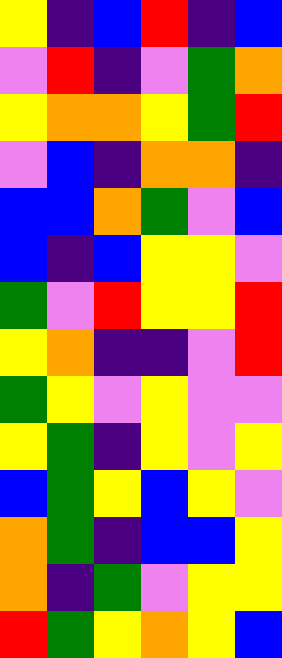[["yellow", "indigo", "blue", "red", "indigo", "blue"], ["violet", "red", "indigo", "violet", "green", "orange"], ["yellow", "orange", "orange", "yellow", "green", "red"], ["violet", "blue", "indigo", "orange", "orange", "indigo"], ["blue", "blue", "orange", "green", "violet", "blue"], ["blue", "indigo", "blue", "yellow", "yellow", "violet"], ["green", "violet", "red", "yellow", "yellow", "red"], ["yellow", "orange", "indigo", "indigo", "violet", "red"], ["green", "yellow", "violet", "yellow", "violet", "violet"], ["yellow", "green", "indigo", "yellow", "violet", "yellow"], ["blue", "green", "yellow", "blue", "yellow", "violet"], ["orange", "green", "indigo", "blue", "blue", "yellow"], ["orange", "indigo", "green", "violet", "yellow", "yellow"], ["red", "green", "yellow", "orange", "yellow", "blue"]]